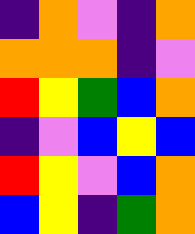[["indigo", "orange", "violet", "indigo", "orange"], ["orange", "orange", "orange", "indigo", "violet"], ["red", "yellow", "green", "blue", "orange"], ["indigo", "violet", "blue", "yellow", "blue"], ["red", "yellow", "violet", "blue", "orange"], ["blue", "yellow", "indigo", "green", "orange"]]